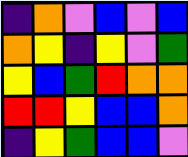[["indigo", "orange", "violet", "blue", "violet", "blue"], ["orange", "yellow", "indigo", "yellow", "violet", "green"], ["yellow", "blue", "green", "red", "orange", "orange"], ["red", "red", "yellow", "blue", "blue", "orange"], ["indigo", "yellow", "green", "blue", "blue", "violet"]]